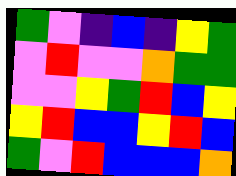[["green", "violet", "indigo", "blue", "indigo", "yellow", "green"], ["violet", "red", "violet", "violet", "orange", "green", "green"], ["violet", "violet", "yellow", "green", "red", "blue", "yellow"], ["yellow", "red", "blue", "blue", "yellow", "red", "blue"], ["green", "violet", "red", "blue", "blue", "blue", "orange"]]